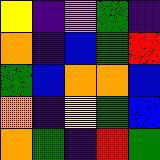[["yellow", "indigo", "violet", "green", "indigo"], ["orange", "indigo", "blue", "green", "red"], ["green", "blue", "orange", "orange", "blue"], ["orange", "indigo", "yellow", "green", "blue"], ["orange", "green", "indigo", "red", "green"]]